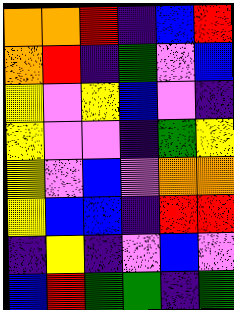[["orange", "orange", "red", "indigo", "blue", "red"], ["orange", "red", "indigo", "green", "violet", "blue"], ["yellow", "violet", "yellow", "blue", "violet", "indigo"], ["yellow", "violet", "violet", "indigo", "green", "yellow"], ["yellow", "violet", "blue", "violet", "orange", "orange"], ["yellow", "blue", "blue", "indigo", "red", "red"], ["indigo", "yellow", "indigo", "violet", "blue", "violet"], ["blue", "red", "green", "green", "indigo", "green"]]